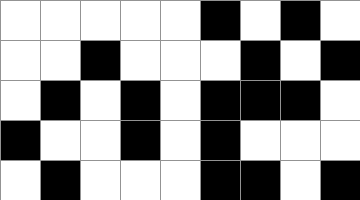[["white", "white", "white", "white", "white", "black", "white", "black", "white"], ["white", "white", "black", "white", "white", "white", "black", "white", "black"], ["white", "black", "white", "black", "white", "black", "black", "black", "white"], ["black", "white", "white", "black", "white", "black", "white", "white", "white"], ["white", "black", "white", "white", "white", "black", "black", "white", "black"]]